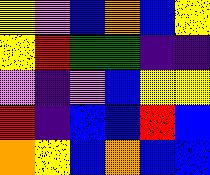[["yellow", "violet", "blue", "orange", "blue", "yellow"], ["yellow", "red", "green", "green", "indigo", "indigo"], ["violet", "indigo", "violet", "blue", "yellow", "yellow"], ["red", "indigo", "blue", "blue", "red", "blue"], ["orange", "yellow", "blue", "orange", "blue", "blue"]]